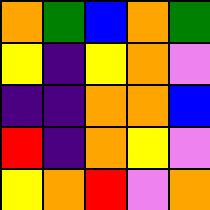[["orange", "green", "blue", "orange", "green"], ["yellow", "indigo", "yellow", "orange", "violet"], ["indigo", "indigo", "orange", "orange", "blue"], ["red", "indigo", "orange", "yellow", "violet"], ["yellow", "orange", "red", "violet", "orange"]]